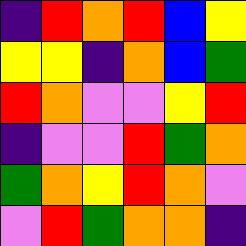[["indigo", "red", "orange", "red", "blue", "yellow"], ["yellow", "yellow", "indigo", "orange", "blue", "green"], ["red", "orange", "violet", "violet", "yellow", "red"], ["indigo", "violet", "violet", "red", "green", "orange"], ["green", "orange", "yellow", "red", "orange", "violet"], ["violet", "red", "green", "orange", "orange", "indigo"]]